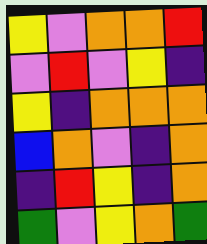[["yellow", "violet", "orange", "orange", "red"], ["violet", "red", "violet", "yellow", "indigo"], ["yellow", "indigo", "orange", "orange", "orange"], ["blue", "orange", "violet", "indigo", "orange"], ["indigo", "red", "yellow", "indigo", "orange"], ["green", "violet", "yellow", "orange", "green"]]